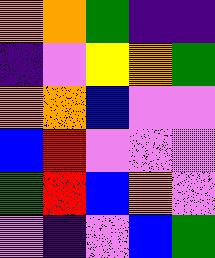[["orange", "orange", "green", "indigo", "indigo"], ["indigo", "violet", "yellow", "orange", "green"], ["orange", "orange", "blue", "violet", "violet"], ["blue", "red", "violet", "violet", "violet"], ["green", "red", "blue", "orange", "violet"], ["violet", "indigo", "violet", "blue", "green"]]